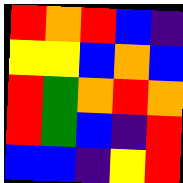[["red", "orange", "red", "blue", "indigo"], ["yellow", "yellow", "blue", "orange", "blue"], ["red", "green", "orange", "red", "orange"], ["red", "green", "blue", "indigo", "red"], ["blue", "blue", "indigo", "yellow", "red"]]